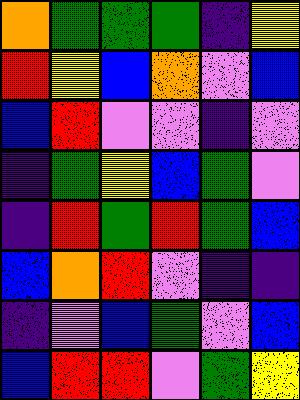[["orange", "green", "green", "green", "indigo", "yellow"], ["red", "yellow", "blue", "orange", "violet", "blue"], ["blue", "red", "violet", "violet", "indigo", "violet"], ["indigo", "green", "yellow", "blue", "green", "violet"], ["indigo", "red", "green", "red", "green", "blue"], ["blue", "orange", "red", "violet", "indigo", "indigo"], ["indigo", "violet", "blue", "green", "violet", "blue"], ["blue", "red", "red", "violet", "green", "yellow"]]